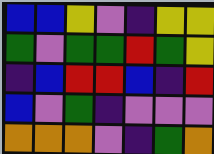[["blue", "blue", "yellow", "violet", "indigo", "yellow", "yellow"], ["green", "violet", "green", "green", "red", "green", "yellow"], ["indigo", "blue", "red", "red", "blue", "indigo", "red"], ["blue", "violet", "green", "indigo", "violet", "violet", "violet"], ["orange", "orange", "orange", "violet", "indigo", "green", "orange"]]